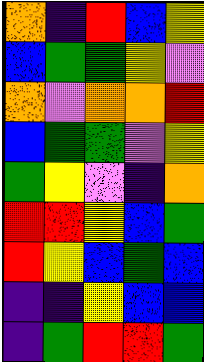[["orange", "indigo", "red", "blue", "yellow"], ["blue", "green", "green", "yellow", "violet"], ["orange", "violet", "orange", "orange", "red"], ["blue", "green", "green", "violet", "yellow"], ["green", "yellow", "violet", "indigo", "orange"], ["red", "red", "yellow", "blue", "green"], ["red", "yellow", "blue", "green", "blue"], ["indigo", "indigo", "yellow", "blue", "blue"], ["indigo", "green", "red", "red", "green"]]